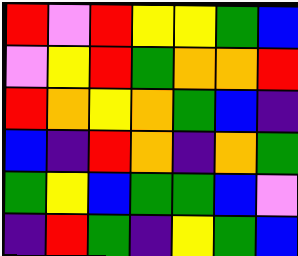[["red", "violet", "red", "yellow", "yellow", "green", "blue"], ["violet", "yellow", "red", "green", "orange", "orange", "red"], ["red", "orange", "yellow", "orange", "green", "blue", "indigo"], ["blue", "indigo", "red", "orange", "indigo", "orange", "green"], ["green", "yellow", "blue", "green", "green", "blue", "violet"], ["indigo", "red", "green", "indigo", "yellow", "green", "blue"]]